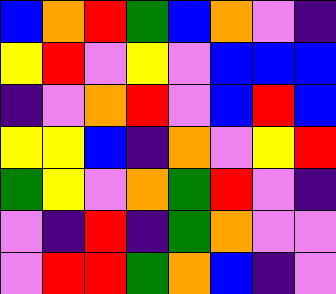[["blue", "orange", "red", "green", "blue", "orange", "violet", "indigo"], ["yellow", "red", "violet", "yellow", "violet", "blue", "blue", "blue"], ["indigo", "violet", "orange", "red", "violet", "blue", "red", "blue"], ["yellow", "yellow", "blue", "indigo", "orange", "violet", "yellow", "red"], ["green", "yellow", "violet", "orange", "green", "red", "violet", "indigo"], ["violet", "indigo", "red", "indigo", "green", "orange", "violet", "violet"], ["violet", "red", "red", "green", "orange", "blue", "indigo", "violet"]]